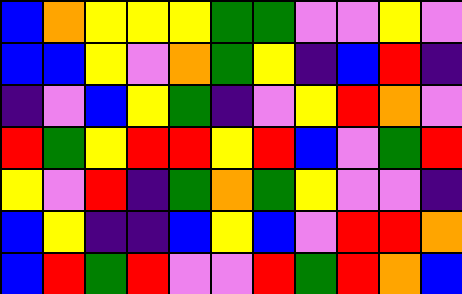[["blue", "orange", "yellow", "yellow", "yellow", "green", "green", "violet", "violet", "yellow", "violet"], ["blue", "blue", "yellow", "violet", "orange", "green", "yellow", "indigo", "blue", "red", "indigo"], ["indigo", "violet", "blue", "yellow", "green", "indigo", "violet", "yellow", "red", "orange", "violet"], ["red", "green", "yellow", "red", "red", "yellow", "red", "blue", "violet", "green", "red"], ["yellow", "violet", "red", "indigo", "green", "orange", "green", "yellow", "violet", "violet", "indigo"], ["blue", "yellow", "indigo", "indigo", "blue", "yellow", "blue", "violet", "red", "red", "orange"], ["blue", "red", "green", "red", "violet", "violet", "red", "green", "red", "orange", "blue"]]